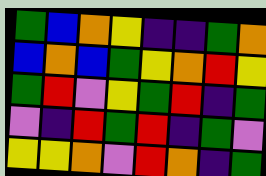[["green", "blue", "orange", "yellow", "indigo", "indigo", "green", "orange"], ["blue", "orange", "blue", "green", "yellow", "orange", "red", "yellow"], ["green", "red", "violet", "yellow", "green", "red", "indigo", "green"], ["violet", "indigo", "red", "green", "red", "indigo", "green", "violet"], ["yellow", "yellow", "orange", "violet", "red", "orange", "indigo", "green"]]